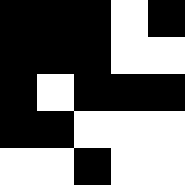[["black", "black", "black", "white", "black"], ["black", "black", "black", "white", "white"], ["black", "white", "black", "black", "black"], ["black", "black", "white", "white", "white"], ["white", "white", "black", "white", "white"]]